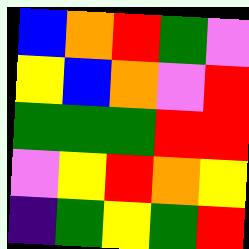[["blue", "orange", "red", "green", "violet"], ["yellow", "blue", "orange", "violet", "red"], ["green", "green", "green", "red", "red"], ["violet", "yellow", "red", "orange", "yellow"], ["indigo", "green", "yellow", "green", "red"]]